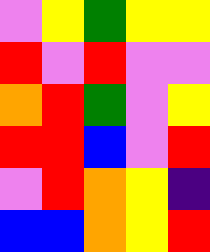[["violet", "yellow", "green", "yellow", "yellow"], ["red", "violet", "red", "violet", "violet"], ["orange", "red", "green", "violet", "yellow"], ["red", "red", "blue", "violet", "red"], ["violet", "red", "orange", "yellow", "indigo"], ["blue", "blue", "orange", "yellow", "red"]]